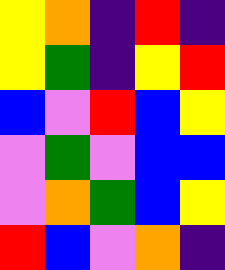[["yellow", "orange", "indigo", "red", "indigo"], ["yellow", "green", "indigo", "yellow", "red"], ["blue", "violet", "red", "blue", "yellow"], ["violet", "green", "violet", "blue", "blue"], ["violet", "orange", "green", "blue", "yellow"], ["red", "blue", "violet", "orange", "indigo"]]